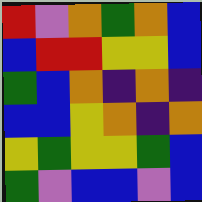[["red", "violet", "orange", "green", "orange", "blue"], ["blue", "red", "red", "yellow", "yellow", "blue"], ["green", "blue", "orange", "indigo", "orange", "indigo"], ["blue", "blue", "yellow", "orange", "indigo", "orange"], ["yellow", "green", "yellow", "yellow", "green", "blue"], ["green", "violet", "blue", "blue", "violet", "blue"]]